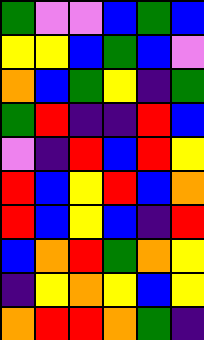[["green", "violet", "violet", "blue", "green", "blue"], ["yellow", "yellow", "blue", "green", "blue", "violet"], ["orange", "blue", "green", "yellow", "indigo", "green"], ["green", "red", "indigo", "indigo", "red", "blue"], ["violet", "indigo", "red", "blue", "red", "yellow"], ["red", "blue", "yellow", "red", "blue", "orange"], ["red", "blue", "yellow", "blue", "indigo", "red"], ["blue", "orange", "red", "green", "orange", "yellow"], ["indigo", "yellow", "orange", "yellow", "blue", "yellow"], ["orange", "red", "red", "orange", "green", "indigo"]]